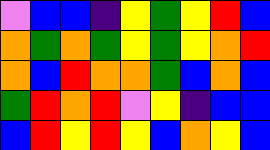[["violet", "blue", "blue", "indigo", "yellow", "green", "yellow", "red", "blue"], ["orange", "green", "orange", "green", "yellow", "green", "yellow", "orange", "red"], ["orange", "blue", "red", "orange", "orange", "green", "blue", "orange", "blue"], ["green", "red", "orange", "red", "violet", "yellow", "indigo", "blue", "blue"], ["blue", "red", "yellow", "red", "yellow", "blue", "orange", "yellow", "blue"]]